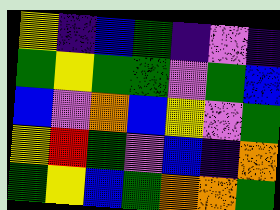[["yellow", "indigo", "blue", "green", "indigo", "violet", "indigo"], ["green", "yellow", "green", "green", "violet", "green", "blue"], ["blue", "violet", "orange", "blue", "yellow", "violet", "green"], ["yellow", "red", "green", "violet", "blue", "indigo", "orange"], ["green", "yellow", "blue", "green", "orange", "orange", "green"]]